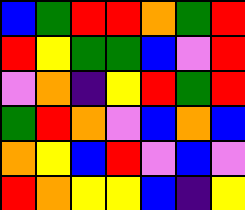[["blue", "green", "red", "red", "orange", "green", "red"], ["red", "yellow", "green", "green", "blue", "violet", "red"], ["violet", "orange", "indigo", "yellow", "red", "green", "red"], ["green", "red", "orange", "violet", "blue", "orange", "blue"], ["orange", "yellow", "blue", "red", "violet", "blue", "violet"], ["red", "orange", "yellow", "yellow", "blue", "indigo", "yellow"]]